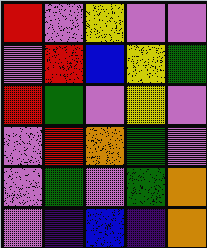[["red", "violet", "yellow", "violet", "violet"], ["violet", "red", "blue", "yellow", "green"], ["red", "green", "violet", "yellow", "violet"], ["violet", "red", "orange", "green", "violet"], ["violet", "green", "violet", "green", "orange"], ["violet", "indigo", "blue", "indigo", "orange"]]